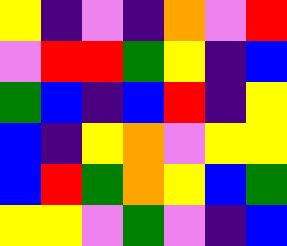[["yellow", "indigo", "violet", "indigo", "orange", "violet", "red"], ["violet", "red", "red", "green", "yellow", "indigo", "blue"], ["green", "blue", "indigo", "blue", "red", "indigo", "yellow"], ["blue", "indigo", "yellow", "orange", "violet", "yellow", "yellow"], ["blue", "red", "green", "orange", "yellow", "blue", "green"], ["yellow", "yellow", "violet", "green", "violet", "indigo", "blue"]]